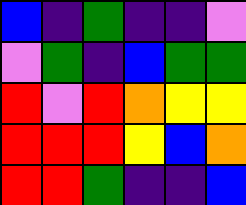[["blue", "indigo", "green", "indigo", "indigo", "violet"], ["violet", "green", "indigo", "blue", "green", "green"], ["red", "violet", "red", "orange", "yellow", "yellow"], ["red", "red", "red", "yellow", "blue", "orange"], ["red", "red", "green", "indigo", "indigo", "blue"]]